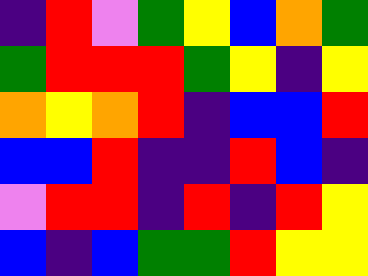[["indigo", "red", "violet", "green", "yellow", "blue", "orange", "green"], ["green", "red", "red", "red", "green", "yellow", "indigo", "yellow"], ["orange", "yellow", "orange", "red", "indigo", "blue", "blue", "red"], ["blue", "blue", "red", "indigo", "indigo", "red", "blue", "indigo"], ["violet", "red", "red", "indigo", "red", "indigo", "red", "yellow"], ["blue", "indigo", "blue", "green", "green", "red", "yellow", "yellow"]]